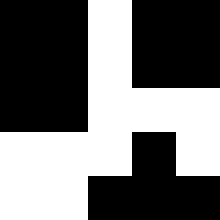[["black", "black", "white", "black", "black"], ["black", "black", "white", "black", "black"], ["black", "black", "white", "white", "white"], ["white", "white", "white", "black", "white"], ["white", "white", "black", "black", "black"]]